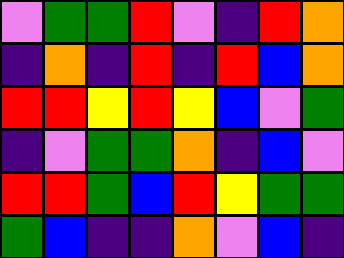[["violet", "green", "green", "red", "violet", "indigo", "red", "orange"], ["indigo", "orange", "indigo", "red", "indigo", "red", "blue", "orange"], ["red", "red", "yellow", "red", "yellow", "blue", "violet", "green"], ["indigo", "violet", "green", "green", "orange", "indigo", "blue", "violet"], ["red", "red", "green", "blue", "red", "yellow", "green", "green"], ["green", "blue", "indigo", "indigo", "orange", "violet", "blue", "indigo"]]